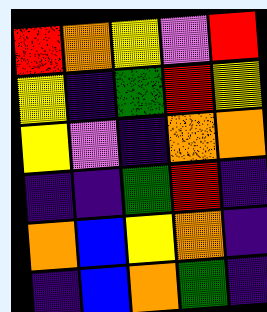[["red", "orange", "yellow", "violet", "red"], ["yellow", "indigo", "green", "red", "yellow"], ["yellow", "violet", "indigo", "orange", "orange"], ["indigo", "indigo", "green", "red", "indigo"], ["orange", "blue", "yellow", "orange", "indigo"], ["indigo", "blue", "orange", "green", "indigo"]]